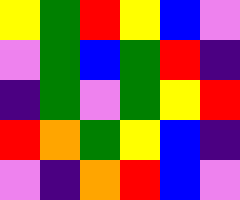[["yellow", "green", "red", "yellow", "blue", "violet"], ["violet", "green", "blue", "green", "red", "indigo"], ["indigo", "green", "violet", "green", "yellow", "red"], ["red", "orange", "green", "yellow", "blue", "indigo"], ["violet", "indigo", "orange", "red", "blue", "violet"]]